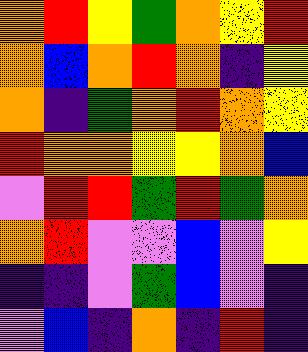[["orange", "red", "yellow", "green", "orange", "yellow", "red"], ["orange", "blue", "orange", "red", "orange", "indigo", "yellow"], ["orange", "indigo", "green", "orange", "red", "orange", "yellow"], ["red", "orange", "orange", "yellow", "yellow", "orange", "blue"], ["violet", "red", "red", "green", "red", "green", "orange"], ["orange", "red", "violet", "violet", "blue", "violet", "yellow"], ["indigo", "indigo", "violet", "green", "blue", "violet", "indigo"], ["violet", "blue", "indigo", "orange", "indigo", "red", "indigo"]]